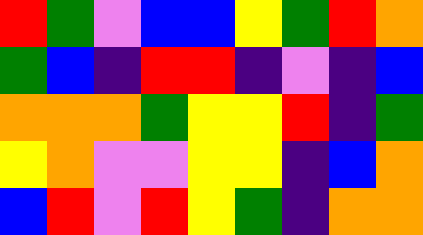[["red", "green", "violet", "blue", "blue", "yellow", "green", "red", "orange"], ["green", "blue", "indigo", "red", "red", "indigo", "violet", "indigo", "blue"], ["orange", "orange", "orange", "green", "yellow", "yellow", "red", "indigo", "green"], ["yellow", "orange", "violet", "violet", "yellow", "yellow", "indigo", "blue", "orange"], ["blue", "red", "violet", "red", "yellow", "green", "indigo", "orange", "orange"]]